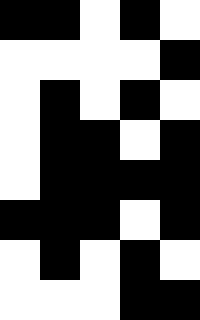[["black", "black", "white", "black", "white"], ["white", "white", "white", "white", "black"], ["white", "black", "white", "black", "white"], ["white", "black", "black", "white", "black"], ["white", "black", "black", "black", "black"], ["black", "black", "black", "white", "black"], ["white", "black", "white", "black", "white"], ["white", "white", "white", "black", "black"]]